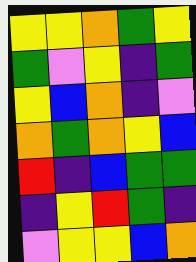[["yellow", "yellow", "orange", "green", "yellow"], ["green", "violet", "yellow", "indigo", "green"], ["yellow", "blue", "orange", "indigo", "violet"], ["orange", "green", "orange", "yellow", "blue"], ["red", "indigo", "blue", "green", "green"], ["indigo", "yellow", "red", "green", "indigo"], ["violet", "yellow", "yellow", "blue", "orange"]]